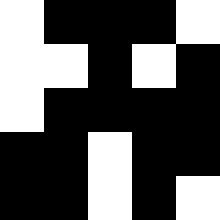[["white", "black", "black", "black", "white"], ["white", "white", "black", "white", "black"], ["white", "black", "black", "black", "black"], ["black", "black", "white", "black", "black"], ["black", "black", "white", "black", "white"]]